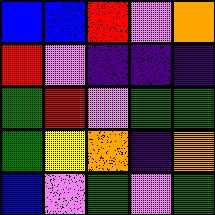[["blue", "blue", "red", "violet", "orange"], ["red", "violet", "indigo", "indigo", "indigo"], ["green", "red", "violet", "green", "green"], ["green", "yellow", "orange", "indigo", "orange"], ["blue", "violet", "green", "violet", "green"]]